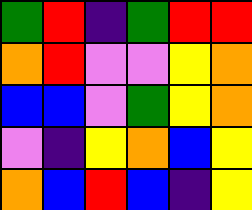[["green", "red", "indigo", "green", "red", "red"], ["orange", "red", "violet", "violet", "yellow", "orange"], ["blue", "blue", "violet", "green", "yellow", "orange"], ["violet", "indigo", "yellow", "orange", "blue", "yellow"], ["orange", "blue", "red", "blue", "indigo", "yellow"]]